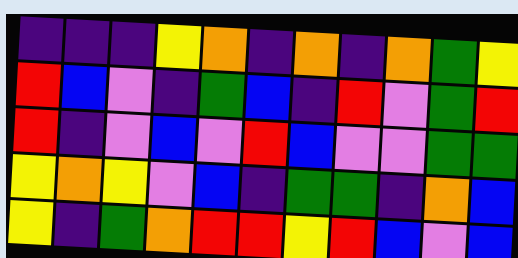[["indigo", "indigo", "indigo", "yellow", "orange", "indigo", "orange", "indigo", "orange", "green", "yellow"], ["red", "blue", "violet", "indigo", "green", "blue", "indigo", "red", "violet", "green", "red"], ["red", "indigo", "violet", "blue", "violet", "red", "blue", "violet", "violet", "green", "green"], ["yellow", "orange", "yellow", "violet", "blue", "indigo", "green", "green", "indigo", "orange", "blue"], ["yellow", "indigo", "green", "orange", "red", "red", "yellow", "red", "blue", "violet", "blue"]]